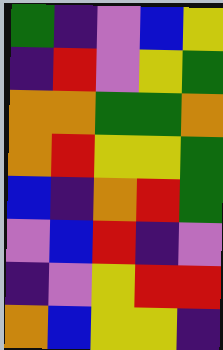[["green", "indigo", "violet", "blue", "yellow"], ["indigo", "red", "violet", "yellow", "green"], ["orange", "orange", "green", "green", "orange"], ["orange", "red", "yellow", "yellow", "green"], ["blue", "indigo", "orange", "red", "green"], ["violet", "blue", "red", "indigo", "violet"], ["indigo", "violet", "yellow", "red", "red"], ["orange", "blue", "yellow", "yellow", "indigo"]]